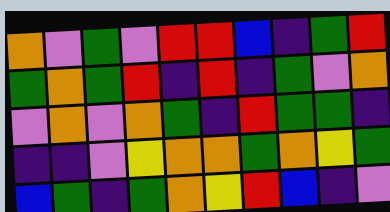[["orange", "violet", "green", "violet", "red", "red", "blue", "indigo", "green", "red"], ["green", "orange", "green", "red", "indigo", "red", "indigo", "green", "violet", "orange"], ["violet", "orange", "violet", "orange", "green", "indigo", "red", "green", "green", "indigo"], ["indigo", "indigo", "violet", "yellow", "orange", "orange", "green", "orange", "yellow", "green"], ["blue", "green", "indigo", "green", "orange", "yellow", "red", "blue", "indigo", "violet"]]